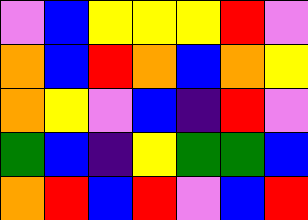[["violet", "blue", "yellow", "yellow", "yellow", "red", "violet"], ["orange", "blue", "red", "orange", "blue", "orange", "yellow"], ["orange", "yellow", "violet", "blue", "indigo", "red", "violet"], ["green", "blue", "indigo", "yellow", "green", "green", "blue"], ["orange", "red", "blue", "red", "violet", "blue", "red"]]